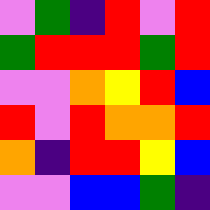[["violet", "green", "indigo", "red", "violet", "red"], ["green", "red", "red", "red", "green", "red"], ["violet", "violet", "orange", "yellow", "red", "blue"], ["red", "violet", "red", "orange", "orange", "red"], ["orange", "indigo", "red", "red", "yellow", "blue"], ["violet", "violet", "blue", "blue", "green", "indigo"]]